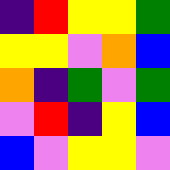[["indigo", "red", "yellow", "yellow", "green"], ["yellow", "yellow", "violet", "orange", "blue"], ["orange", "indigo", "green", "violet", "green"], ["violet", "red", "indigo", "yellow", "blue"], ["blue", "violet", "yellow", "yellow", "violet"]]